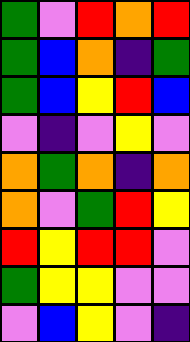[["green", "violet", "red", "orange", "red"], ["green", "blue", "orange", "indigo", "green"], ["green", "blue", "yellow", "red", "blue"], ["violet", "indigo", "violet", "yellow", "violet"], ["orange", "green", "orange", "indigo", "orange"], ["orange", "violet", "green", "red", "yellow"], ["red", "yellow", "red", "red", "violet"], ["green", "yellow", "yellow", "violet", "violet"], ["violet", "blue", "yellow", "violet", "indigo"]]